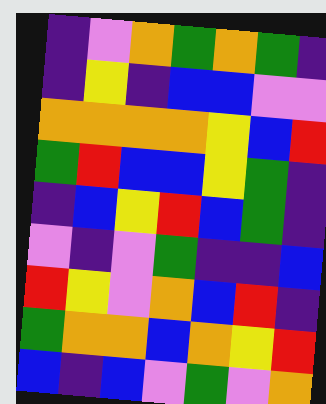[["indigo", "violet", "orange", "green", "orange", "green", "indigo"], ["indigo", "yellow", "indigo", "blue", "blue", "violet", "violet"], ["orange", "orange", "orange", "orange", "yellow", "blue", "red"], ["green", "red", "blue", "blue", "yellow", "green", "indigo"], ["indigo", "blue", "yellow", "red", "blue", "green", "indigo"], ["violet", "indigo", "violet", "green", "indigo", "indigo", "blue"], ["red", "yellow", "violet", "orange", "blue", "red", "indigo"], ["green", "orange", "orange", "blue", "orange", "yellow", "red"], ["blue", "indigo", "blue", "violet", "green", "violet", "orange"]]